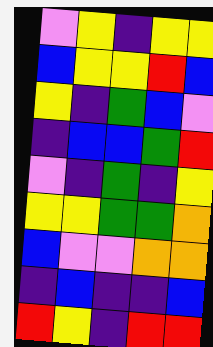[["violet", "yellow", "indigo", "yellow", "yellow"], ["blue", "yellow", "yellow", "red", "blue"], ["yellow", "indigo", "green", "blue", "violet"], ["indigo", "blue", "blue", "green", "red"], ["violet", "indigo", "green", "indigo", "yellow"], ["yellow", "yellow", "green", "green", "orange"], ["blue", "violet", "violet", "orange", "orange"], ["indigo", "blue", "indigo", "indigo", "blue"], ["red", "yellow", "indigo", "red", "red"]]